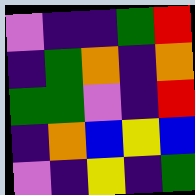[["violet", "indigo", "indigo", "green", "red"], ["indigo", "green", "orange", "indigo", "orange"], ["green", "green", "violet", "indigo", "red"], ["indigo", "orange", "blue", "yellow", "blue"], ["violet", "indigo", "yellow", "indigo", "green"]]